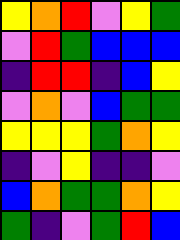[["yellow", "orange", "red", "violet", "yellow", "green"], ["violet", "red", "green", "blue", "blue", "blue"], ["indigo", "red", "red", "indigo", "blue", "yellow"], ["violet", "orange", "violet", "blue", "green", "green"], ["yellow", "yellow", "yellow", "green", "orange", "yellow"], ["indigo", "violet", "yellow", "indigo", "indigo", "violet"], ["blue", "orange", "green", "green", "orange", "yellow"], ["green", "indigo", "violet", "green", "red", "blue"]]